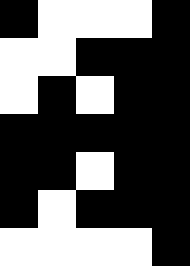[["black", "white", "white", "white", "black"], ["white", "white", "black", "black", "black"], ["white", "black", "white", "black", "black"], ["black", "black", "black", "black", "black"], ["black", "black", "white", "black", "black"], ["black", "white", "black", "black", "black"], ["white", "white", "white", "white", "black"]]